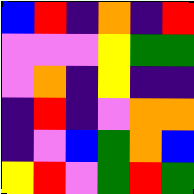[["blue", "red", "indigo", "orange", "indigo", "red"], ["violet", "violet", "violet", "yellow", "green", "green"], ["violet", "orange", "indigo", "yellow", "indigo", "indigo"], ["indigo", "red", "indigo", "violet", "orange", "orange"], ["indigo", "violet", "blue", "green", "orange", "blue"], ["yellow", "red", "violet", "green", "red", "green"]]